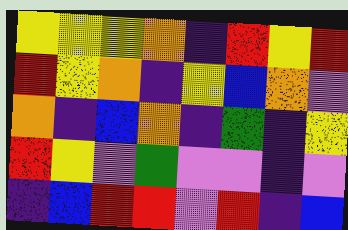[["yellow", "yellow", "yellow", "orange", "indigo", "red", "yellow", "red"], ["red", "yellow", "orange", "indigo", "yellow", "blue", "orange", "violet"], ["orange", "indigo", "blue", "orange", "indigo", "green", "indigo", "yellow"], ["red", "yellow", "violet", "green", "violet", "violet", "indigo", "violet"], ["indigo", "blue", "red", "red", "violet", "red", "indigo", "blue"]]